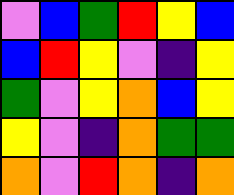[["violet", "blue", "green", "red", "yellow", "blue"], ["blue", "red", "yellow", "violet", "indigo", "yellow"], ["green", "violet", "yellow", "orange", "blue", "yellow"], ["yellow", "violet", "indigo", "orange", "green", "green"], ["orange", "violet", "red", "orange", "indigo", "orange"]]